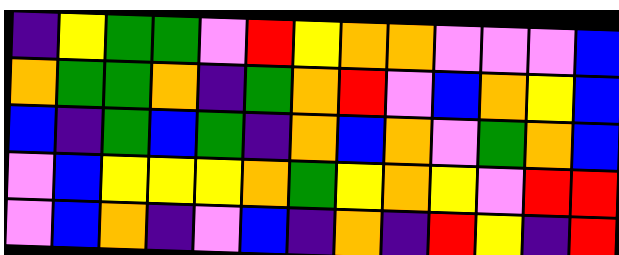[["indigo", "yellow", "green", "green", "violet", "red", "yellow", "orange", "orange", "violet", "violet", "violet", "blue"], ["orange", "green", "green", "orange", "indigo", "green", "orange", "red", "violet", "blue", "orange", "yellow", "blue"], ["blue", "indigo", "green", "blue", "green", "indigo", "orange", "blue", "orange", "violet", "green", "orange", "blue"], ["violet", "blue", "yellow", "yellow", "yellow", "orange", "green", "yellow", "orange", "yellow", "violet", "red", "red"], ["violet", "blue", "orange", "indigo", "violet", "blue", "indigo", "orange", "indigo", "red", "yellow", "indigo", "red"]]